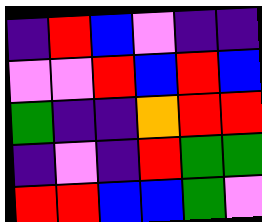[["indigo", "red", "blue", "violet", "indigo", "indigo"], ["violet", "violet", "red", "blue", "red", "blue"], ["green", "indigo", "indigo", "orange", "red", "red"], ["indigo", "violet", "indigo", "red", "green", "green"], ["red", "red", "blue", "blue", "green", "violet"]]